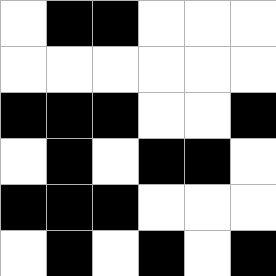[["white", "black", "black", "white", "white", "white"], ["white", "white", "white", "white", "white", "white"], ["black", "black", "black", "white", "white", "black"], ["white", "black", "white", "black", "black", "white"], ["black", "black", "black", "white", "white", "white"], ["white", "black", "white", "black", "white", "black"]]